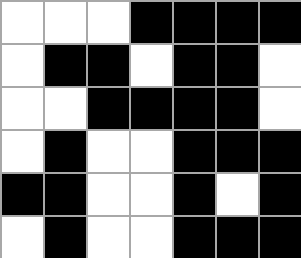[["white", "white", "white", "black", "black", "black", "black"], ["white", "black", "black", "white", "black", "black", "white"], ["white", "white", "black", "black", "black", "black", "white"], ["white", "black", "white", "white", "black", "black", "black"], ["black", "black", "white", "white", "black", "white", "black"], ["white", "black", "white", "white", "black", "black", "black"]]